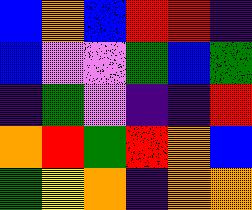[["blue", "orange", "blue", "red", "red", "indigo"], ["blue", "violet", "violet", "green", "blue", "green"], ["indigo", "green", "violet", "indigo", "indigo", "red"], ["orange", "red", "green", "red", "orange", "blue"], ["green", "yellow", "orange", "indigo", "orange", "orange"]]